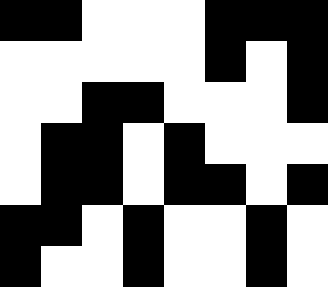[["black", "black", "white", "white", "white", "black", "black", "black"], ["white", "white", "white", "white", "white", "black", "white", "black"], ["white", "white", "black", "black", "white", "white", "white", "black"], ["white", "black", "black", "white", "black", "white", "white", "white"], ["white", "black", "black", "white", "black", "black", "white", "black"], ["black", "black", "white", "black", "white", "white", "black", "white"], ["black", "white", "white", "black", "white", "white", "black", "white"]]